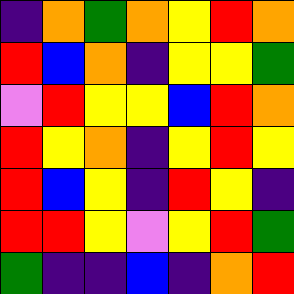[["indigo", "orange", "green", "orange", "yellow", "red", "orange"], ["red", "blue", "orange", "indigo", "yellow", "yellow", "green"], ["violet", "red", "yellow", "yellow", "blue", "red", "orange"], ["red", "yellow", "orange", "indigo", "yellow", "red", "yellow"], ["red", "blue", "yellow", "indigo", "red", "yellow", "indigo"], ["red", "red", "yellow", "violet", "yellow", "red", "green"], ["green", "indigo", "indigo", "blue", "indigo", "orange", "red"]]